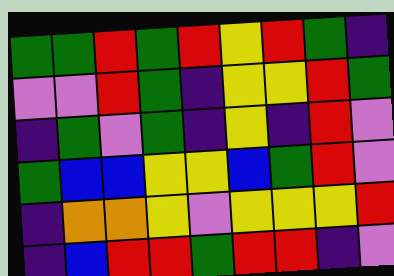[["green", "green", "red", "green", "red", "yellow", "red", "green", "indigo"], ["violet", "violet", "red", "green", "indigo", "yellow", "yellow", "red", "green"], ["indigo", "green", "violet", "green", "indigo", "yellow", "indigo", "red", "violet"], ["green", "blue", "blue", "yellow", "yellow", "blue", "green", "red", "violet"], ["indigo", "orange", "orange", "yellow", "violet", "yellow", "yellow", "yellow", "red"], ["indigo", "blue", "red", "red", "green", "red", "red", "indigo", "violet"]]